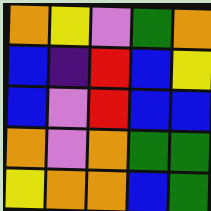[["orange", "yellow", "violet", "green", "orange"], ["blue", "indigo", "red", "blue", "yellow"], ["blue", "violet", "red", "blue", "blue"], ["orange", "violet", "orange", "green", "green"], ["yellow", "orange", "orange", "blue", "green"]]